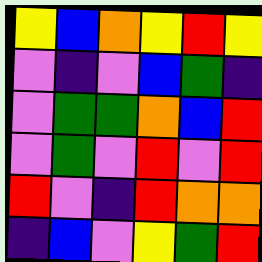[["yellow", "blue", "orange", "yellow", "red", "yellow"], ["violet", "indigo", "violet", "blue", "green", "indigo"], ["violet", "green", "green", "orange", "blue", "red"], ["violet", "green", "violet", "red", "violet", "red"], ["red", "violet", "indigo", "red", "orange", "orange"], ["indigo", "blue", "violet", "yellow", "green", "red"]]